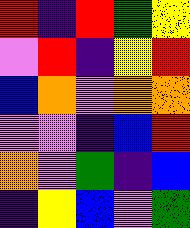[["red", "indigo", "red", "green", "yellow"], ["violet", "red", "indigo", "yellow", "red"], ["blue", "orange", "violet", "orange", "orange"], ["violet", "violet", "indigo", "blue", "red"], ["orange", "violet", "green", "indigo", "blue"], ["indigo", "yellow", "blue", "violet", "green"]]